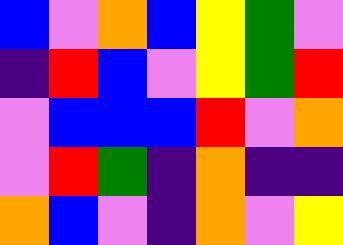[["blue", "violet", "orange", "blue", "yellow", "green", "violet"], ["indigo", "red", "blue", "violet", "yellow", "green", "red"], ["violet", "blue", "blue", "blue", "red", "violet", "orange"], ["violet", "red", "green", "indigo", "orange", "indigo", "indigo"], ["orange", "blue", "violet", "indigo", "orange", "violet", "yellow"]]